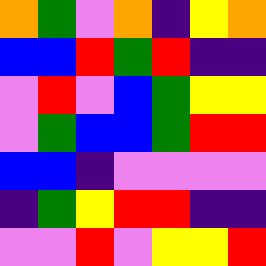[["orange", "green", "violet", "orange", "indigo", "yellow", "orange"], ["blue", "blue", "red", "green", "red", "indigo", "indigo"], ["violet", "red", "violet", "blue", "green", "yellow", "yellow"], ["violet", "green", "blue", "blue", "green", "red", "red"], ["blue", "blue", "indigo", "violet", "violet", "violet", "violet"], ["indigo", "green", "yellow", "red", "red", "indigo", "indigo"], ["violet", "violet", "red", "violet", "yellow", "yellow", "red"]]